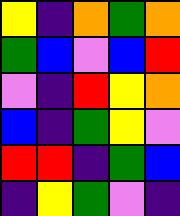[["yellow", "indigo", "orange", "green", "orange"], ["green", "blue", "violet", "blue", "red"], ["violet", "indigo", "red", "yellow", "orange"], ["blue", "indigo", "green", "yellow", "violet"], ["red", "red", "indigo", "green", "blue"], ["indigo", "yellow", "green", "violet", "indigo"]]